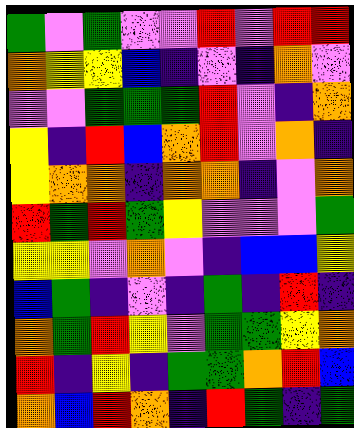[["green", "violet", "green", "violet", "violet", "red", "violet", "red", "red"], ["orange", "yellow", "yellow", "blue", "indigo", "violet", "indigo", "orange", "violet"], ["violet", "violet", "green", "green", "green", "red", "violet", "indigo", "orange"], ["yellow", "indigo", "red", "blue", "orange", "red", "violet", "orange", "indigo"], ["yellow", "orange", "orange", "indigo", "orange", "orange", "indigo", "violet", "orange"], ["red", "green", "red", "green", "yellow", "violet", "violet", "violet", "green"], ["yellow", "yellow", "violet", "orange", "violet", "indigo", "blue", "blue", "yellow"], ["blue", "green", "indigo", "violet", "indigo", "green", "indigo", "red", "indigo"], ["orange", "green", "red", "yellow", "violet", "green", "green", "yellow", "orange"], ["red", "indigo", "yellow", "indigo", "green", "green", "orange", "red", "blue"], ["orange", "blue", "red", "orange", "indigo", "red", "green", "indigo", "green"]]